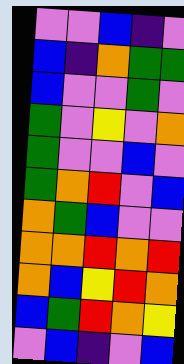[["violet", "violet", "blue", "indigo", "violet"], ["blue", "indigo", "orange", "green", "green"], ["blue", "violet", "violet", "green", "violet"], ["green", "violet", "yellow", "violet", "orange"], ["green", "violet", "violet", "blue", "violet"], ["green", "orange", "red", "violet", "blue"], ["orange", "green", "blue", "violet", "violet"], ["orange", "orange", "red", "orange", "red"], ["orange", "blue", "yellow", "red", "orange"], ["blue", "green", "red", "orange", "yellow"], ["violet", "blue", "indigo", "violet", "blue"]]